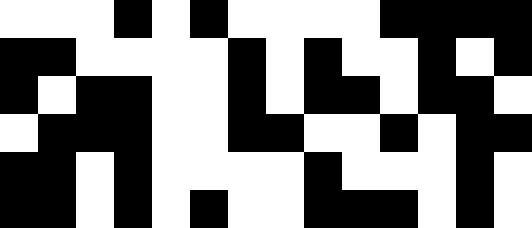[["white", "white", "white", "black", "white", "black", "white", "white", "white", "white", "black", "black", "black", "black"], ["black", "black", "white", "white", "white", "white", "black", "white", "black", "white", "white", "black", "white", "black"], ["black", "white", "black", "black", "white", "white", "black", "white", "black", "black", "white", "black", "black", "white"], ["white", "black", "black", "black", "white", "white", "black", "black", "white", "white", "black", "white", "black", "black"], ["black", "black", "white", "black", "white", "white", "white", "white", "black", "white", "white", "white", "black", "white"], ["black", "black", "white", "black", "white", "black", "white", "white", "black", "black", "black", "white", "black", "white"]]